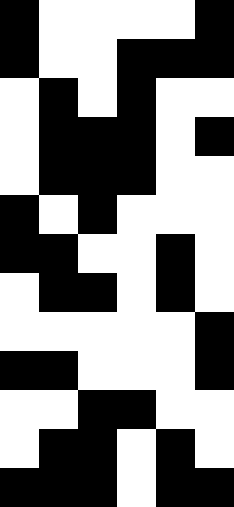[["black", "white", "white", "white", "white", "black"], ["black", "white", "white", "black", "black", "black"], ["white", "black", "white", "black", "white", "white"], ["white", "black", "black", "black", "white", "black"], ["white", "black", "black", "black", "white", "white"], ["black", "white", "black", "white", "white", "white"], ["black", "black", "white", "white", "black", "white"], ["white", "black", "black", "white", "black", "white"], ["white", "white", "white", "white", "white", "black"], ["black", "black", "white", "white", "white", "black"], ["white", "white", "black", "black", "white", "white"], ["white", "black", "black", "white", "black", "white"], ["black", "black", "black", "white", "black", "black"]]